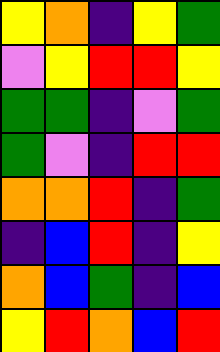[["yellow", "orange", "indigo", "yellow", "green"], ["violet", "yellow", "red", "red", "yellow"], ["green", "green", "indigo", "violet", "green"], ["green", "violet", "indigo", "red", "red"], ["orange", "orange", "red", "indigo", "green"], ["indigo", "blue", "red", "indigo", "yellow"], ["orange", "blue", "green", "indigo", "blue"], ["yellow", "red", "orange", "blue", "red"]]